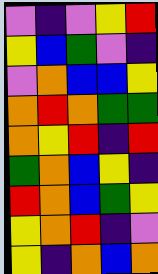[["violet", "indigo", "violet", "yellow", "red"], ["yellow", "blue", "green", "violet", "indigo"], ["violet", "orange", "blue", "blue", "yellow"], ["orange", "red", "orange", "green", "green"], ["orange", "yellow", "red", "indigo", "red"], ["green", "orange", "blue", "yellow", "indigo"], ["red", "orange", "blue", "green", "yellow"], ["yellow", "orange", "red", "indigo", "violet"], ["yellow", "indigo", "orange", "blue", "orange"]]